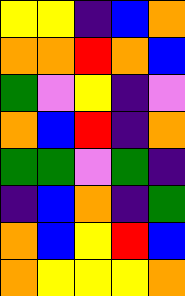[["yellow", "yellow", "indigo", "blue", "orange"], ["orange", "orange", "red", "orange", "blue"], ["green", "violet", "yellow", "indigo", "violet"], ["orange", "blue", "red", "indigo", "orange"], ["green", "green", "violet", "green", "indigo"], ["indigo", "blue", "orange", "indigo", "green"], ["orange", "blue", "yellow", "red", "blue"], ["orange", "yellow", "yellow", "yellow", "orange"]]